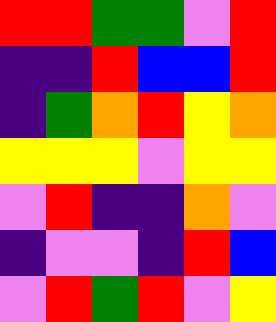[["red", "red", "green", "green", "violet", "red"], ["indigo", "indigo", "red", "blue", "blue", "red"], ["indigo", "green", "orange", "red", "yellow", "orange"], ["yellow", "yellow", "yellow", "violet", "yellow", "yellow"], ["violet", "red", "indigo", "indigo", "orange", "violet"], ["indigo", "violet", "violet", "indigo", "red", "blue"], ["violet", "red", "green", "red", "violet", "yellow"]]